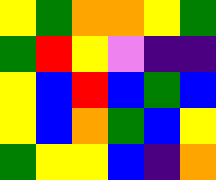[["yellow", "green", "orange", "orange", "yellow", "green"], ["green", "red", "yellow", "violet", "indigo", "indigo"], ["yellow", "blue", "red", "blue", "green", "blue"], ["yellow", "blue", "orange", "green", "blue", "yellow"], ["green", "yellow", "yellow", "blue", "indigo", "orange"]]